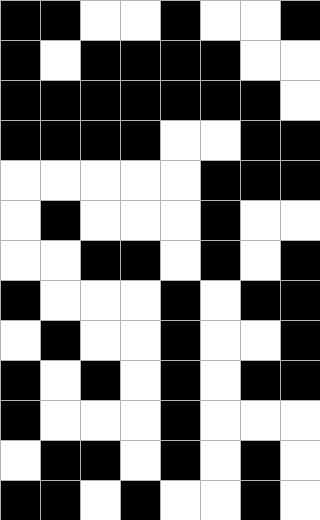[["black", "black", "white", "white", "black", "white", "white", "black"], ["black", "white", "black", "black", "black", "black", "white", "white"], ["black", "black", "black", "black", "black", "black", "black", "white"], ["black", "black", "black", "black", "white", "white", "black", "black"], ["white", "white", "white", "white", "white", "black", "black", "black"], ["white", "black", "white", "white", "white", "black", "white", "white"], ["white", "white", "black", "black", "white", "black", "white", "black"], ["black", "white", "white", "white", "black", "white", "black", "black"], ["white", "black", "white", "white", "black", "white", "white", "black"], ["black", "white", "black", "white", "black", "white", "black", "black"], ["black", "white", "white", "white", "black", "white", "white", "white"], ["white", "black", "black", "white", "black", "white", "black", "white"], ["black", "black", "white", "black", "white", "white", "black", "white"]]